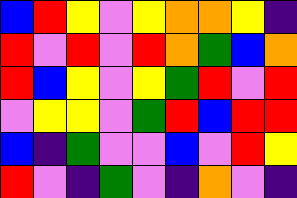[["blue", "red", "yellow", "violet", "yellow", "orange", "orange", "yellow", "indigo"], ["red", "violet", "red", "violet", "red", "orange", "green", "blue", "orange"], ["red", "blue", "yellow", "violet", "yellow", "green", "red", "violet", "red"], ["violet", "yellow", "yellow", "violet", "green", "red", "blue", "red", "red"], ["blue", "indigo", "green", "violet", "violet", "blue", "violet", "red", "yellow"], ["red", "violet", "indigo", "green", "violet", "indigo", "orange", "violet", "indigo"]]